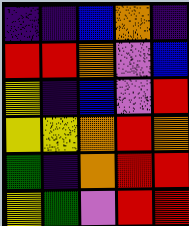[["indigo", "indigo", "blue", "orange", "indigo"], ["red", "red", "orange", "violet", "blue"], ["yellow", "indigo", "blue", "violet", "red"], ["yellow", "yellow", "orange", "red", "orange"], ["green", "indigo", "orange", "red", "red"], ["yellow", "green", "violet", "red", "red"]]